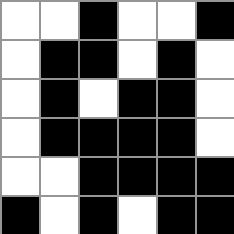[["white", "white", "black", "white", "white", "black"], ["white", "black", "black", "white", "black", "white"], ["white", "black", "white", "black", "black", "white"], ["white", "black", "black", "black", "black", "white"], ["white", "white", "black", "black", "black", "black"], ["black", "white", "black", "white", "black", "black"]]